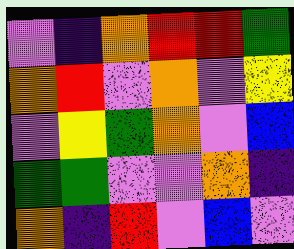[["violet", "indigo", "orange", "red", "red", "green"], ["orange", "red", "violet", "orange", "violet", "yellow"], ["violet", "yellow", "green", "orange", "violet", "blue"], ["green", "green", "violet", "violet", "orange", "indigo"], ["orange", "indigo", "red", "violet", "blue", "violet"]]